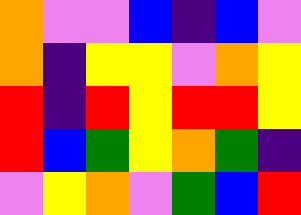[["orange", "violet", "violet", "blue", "indigo", "blue", "violet"], ["orange", "indigo", "yellow", "yellow", "violet", "orange", "yellow"], ["red", "indigo", "red", "yellow", "red", "red", "yellow"], ["red", "blue", "green", "yellow", "orange", "green", "indigo"], ["violet", "yellow", "orange", "violet", "green", "blue", "red"]]